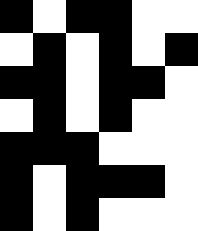[["black", "white", "black", "black", "white", "white"], ["white", "black", "white", "black", "white", "black"], ["black", "black", "white", "black", "black", "white"], ["white", "black", "white", "black", "white", "white"], ["black", "black", "black", "white", "white", "white"], ["black", "white", "black", "black", "black", "white"], ["black", "white", "black", "white", "white", "white"]]